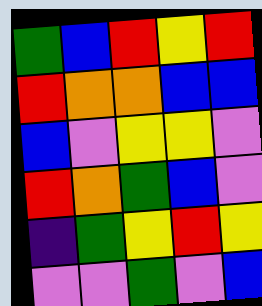[["green", "blue", "red", "yellow", "red"], ["red", "orange", "orange", "blue", "blue"], ["blue", "violet", "yellow", "yellow", "violet"], ["red", "orange", "green", "blue", "violet"], ["indigo", "green", "yellow", "red", "yellow"], ["violet", "violet", "green", "violet", "blue"]]